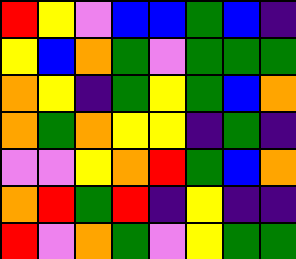[["red", "yellow", "violet", "blue", "blue", "green", "blue", "indigo"], ["yellow", "blue", "orange", "green", "violet", "green", "green", "green"], ["orange", "yellow", "indigo", "green", "yellow", "green", "blue", "orange"], ["orange", "green", "orange", "yellow", "yellow", "indigo", "green", "indigo"], ["violet", "violet", "yellow", "orange", "red", "green", "blue", "orange"], ["orange", "red", "green", "red", "indigo", "yellow", "indigo", "indigo"], ["red", "violet", "orange", "green", "violet", "yellow", "green", "green"]]